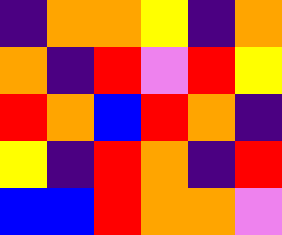[["indigo", "orange", "orange", "yellow", "indigo", "orange"], ["orange", "indigo", "red", "violet", "red", "yellow"], ["red", "orange", "blue", "red", "orange", "indigo"], ["yellow", "indigo", "red", "orange", "indigo", "red"], ["blue", "blue", "red", "orange", "orange", "violet"]]